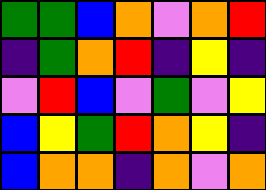[["green", "green", "blue", "orange", "violet", "orange", "red"], ["indigo", "green", "orange", "red", "indigo", "yellow", "indigo"], ["violet", "red", "blue", "violet", "green", "violet", "yellow"], ["blue", "yellow", "green", "red", "orange", "yellow", "indigo"], ["blue", "orange", "orange", "indigo", "orange", "violet", "orange"]]